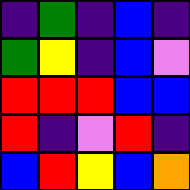[["indigo", "green", "indigo", "blue", "indigo"], ["green", "yellow", "indigo", "blue", "violet"], ["red", "red", "red", "blue", "blue"], ["red", "indigo", "violet", "red", "indigo"], ["blue", "red", "yellow", "blue", "orange"]]